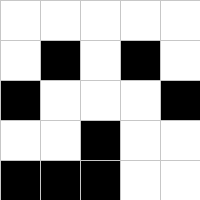[["white", "white", "white", "white", "white"], ["white", "black", "white", "black", "white"], ["black", "white", "white", "white", "black"], ["white", "white", "black", "white", "white"], ["black", "black", "black", "white", "white"]]